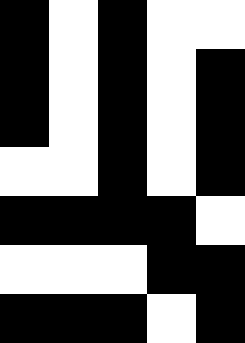[["black", "white", "black", "white", "white"], ["black", "white", "black", "white", "black"], ["black", "white", "black", "white", "black"], ["white", "white", "black", "white", "black"], ["black", "black", "black", "black", "white"], ["white", "white", "white", "black", "black"], ["black", "black", "black", "white", "black"]]